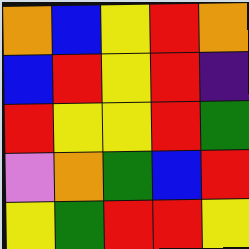[["orange", "blue", "yellow", "red", "orange"], ["blue", "red", "yellow", "red", "indigo"], ["red", "yellow", "yellow", "red", "green"], ["violet", "orange", "green", "blue", "red"], ["yellow", "green", "red", "red", "yellow"]]